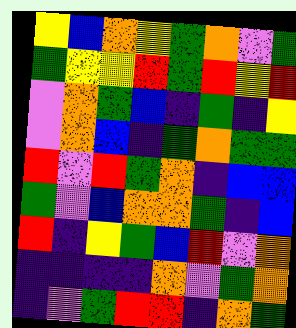[["yellow", "blue", "orange", "yellow", "green", "orange", "violet", "green"], ["green", "yellow", "yellow", "red", "green", "red", "yellow", "red"], ["violet", "orange", "green", "blue", "indigo", "green", "indigo", "yellow"], ["violet", "orange", "blue", "indigo", "green", "orange", "green", "green"], ["red", "violet", "red", "green", "orange", "indigo", "blue", "blue"], ["green", "violet", "blue", "orange", "orange", "green", "indigo", "blue"], ["red", "indigo", "yellow", "green", "blue", "red", "violet", "orange"], ["indigo", "indigo", "indigo", "indigo", "orange", "violet", "green", "orange"], ["indigo", "violet", "green", "red", "red", "indigo", "orange", "green"]]